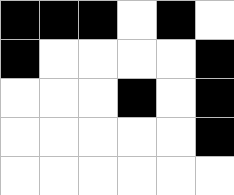[["black", "black", "black", "white", "black", "white"], ["black", "white", "white", "white", "white", "black"], ["white", "white", "white", "black", "white", "black"], ["white", "white", "white", "white", "white", "black"], ["white", "white", "white", "white", "white", "white"]]